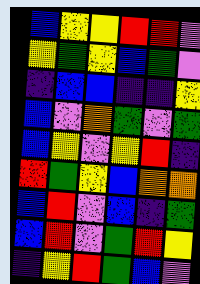[["blue", "yellow", "yellow", "red", "red", "violet"], ["yellow", "green", "yellow", "blue", "green", "violet"], ["indigo", "blue", "blue", "indigo", "indigo", "yellow"], ["blue", "violet", "orange", "green", "violet", "green"], ["blue", "yellow", "violet", "yellow", "red", "indigo"], ["red", "green", "yellow", "blue", "orange", "orange"], ["blue", "red", "violet", "blue", "indigo", "green"], ["blue", "red", "violet", "green", "red", "yellow"], ["indigo", "yellow", "red", "green", "blue", "violet"]]